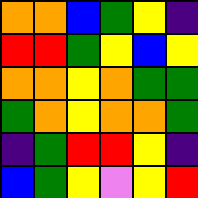[["orange", "orange", "blue", "green", "yellow", "indigo"], ["red", "red", "green", "yellow", "blue", "yellow"], ["orange", "orange", "yellow", "orange", "green", "green"], ["green", "orange", "yellow", "orange", "orange", "green"], ["indigo", "green", "red", "red", "yellow", "indigo"], ["blue", "green", "yellow", "violet", "yellow", "red"]]